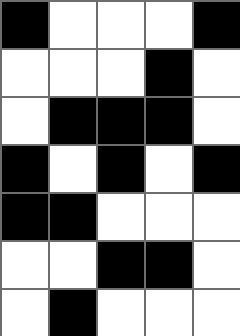[["black", "white", "white", "white", "black"], ["white", "white", "white", "black", "white"], ["white", "black", "black", "black", "white"], ["black", "white", "black", "white", "black"], ["black", "black", "white", "white", "white"], ["white", "white", "black", "black", "white"], ["white", "black", "white", "white", "white"]]